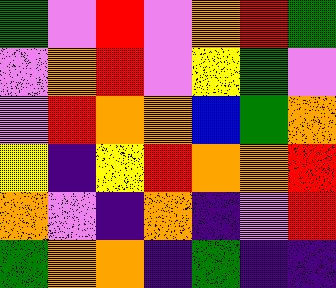[["green", "violet", "red", "violet", "orange", "red", "green"], ["violet", "orange", "red", "violet", "yellow", "green", "violet"], ["violet", "red", "orange", "orange", "blue", "green", "orange"], ["yellow", "indigo", "yellow", "red", "orange", "orange", "red"], ["orange", "violet", "indigo", "orange", "indigo", "violet", "red"], ["green", "orange", "orange", "indigo", "green", "indigo", "indigo"]]